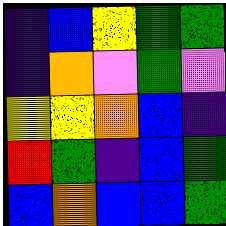[["indigo", "blue", "yellow", "green", "green"], ["indigo", "orange", "violet", "green", "violet"], ["yellow", "yellow", "orange", "blue", "indigo"], ["red", "green", "indigo", "blue", "green"], ["blue", "orange", "blue", "blue", "green"]]